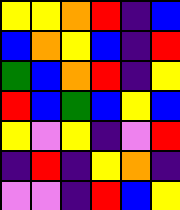[["yellow", "yellow", "orange", "red", "indigo", "blue"], ["blue", "orange", "yellow", "blue", "indigo", "red"], ["green", "blue", "orange", "red", "indigo", "yellow"], ["red", "blue", "green", "blue", "yellow", "blue"], ["yellow", "violet", "yellow", "indigo", "violet", "red"], ["indigo", "red", "indigo", "yellow", "orange", "indigo"], ["violet", "violet", "indigo", "red", "blue", "yellow"]]